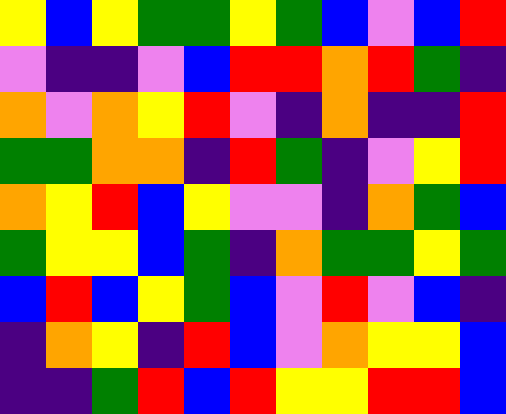[["yellow", "blue", "yellow", "green", "green", "yellow", "green", "blue", "violet", "blue", "red"], ["violet", "indigo", "indigo", "violet", "blue", "red", "red", "orange", "red", "green", "indigo"], ["orange", "violet", "orange", "yellow", "red", "violet", "indigo", "orange", "indigo", "indigo", "red"], ["green", "green", "orange", "orange", "indigo", "red", "green", "indigo", "violet", "yellow", "red"], ["orange", "yellow", "red", "blue", "yellow", "violet", "violet", "indigo", "orange", "green", "blue"], ["green", "yellow", "yellow", "blue", "green", "indigo", "orange", "green", "green", "yellow", "green"], ["blue", "red", "blue", "yellow", "green", "blue", "violet", "red", "violet", "blue", "indigo"], ["indigo", "orange", "yellow", "indigo", "red", "blue", "violet", "orange", "yellow", "yellow", "blue"], ["indigo", "indigo", "green", "red", "blue", "red", "yellow", "yellow", "red", "red", "blue"]]